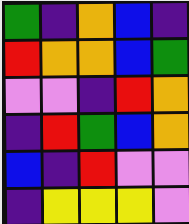[["green", "indigo", "orange", "blue", "indigo"], ["red", "orange", "orange", "blue", "green"], ["violet", "violet", "indigo", "red", "orange"], ["indigo", "red", "green", "blue", "orange"], ["blue", "indigo", "red", "violet", "violet"], ["indigo", "yellow", "yellow", "yellow", "violet"]]